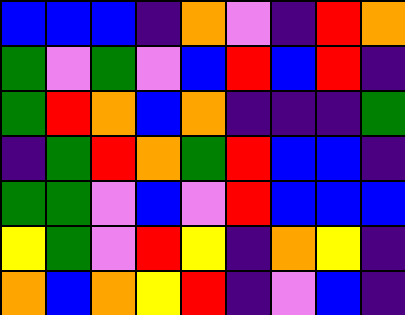[["blue", "blue", "blue", "indigo", "orange", "violet", "indigo", "red", "orange"], ["green", "violet", "green", "violet", "blue", "red", "blue", "red", "indigo"], ["green", "red", "orange", "blue", "orange", "indigo", "indigo", "indigo", "green"], ["indigo", "green", "red", "orange", "green", "red", "blue", "blue", "indigo"], ["green", "green", "violet", "blue", "violet", "red", "blue", "blue", "blue"], ["yellow", "green", "violet", "red", "yellow", "indigo", "orange", "yellow", "indigo"], ["orange", "blue", "orange", "yellow", "red", "indigo", "violet", "blue", "indigo"]]